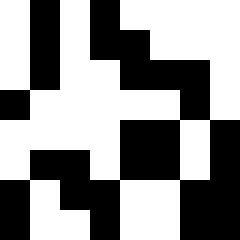[["white", "black", "white", "black", "white", "white", "white", "white"], ["white", "black", "white", "black", "black", "white", "white", "white"], ["white", "black", "white", "white", "black", "black", "black", "white"], ["black", "white", "white", "white", "white", "white", "black", "white"], ["white", "white", "white", "white", "black", "black", "white", "black"], ["white", "black", "black", "white", "black", "black", "white", "black"], ["black", "white", "black", "black", "white", "white", "black", "black"], ["black", "white", "white", "black", "white", "white", "black", "black"]]